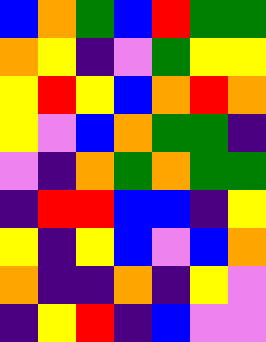[["blue", "orange", "green", "blue", "red", "green", "green"], ["orange", "yellow", "indigo", "violet", "green", "yellow", "yellow"], ["yellow", "red", "yellow", "blue", "orange", "red", "orange"], ["yellow", "violet", "blue", "orange", "green", "green", "indigo"], ["violet", "indigo", "orange", "green", "orange", "green", "green"], ["indigo", "red", "red", "blue", "blue", "indigo", "yellow"], ["yellow", "indigo", "yellow", "blue", "violet", "blue", "orange"], ["orange", "indigo", "indigo", "orange", "indigo", "yellow", "violet"], ["indigo", "yellow", "red", "indigo", "blue", "violet", "violet"]]